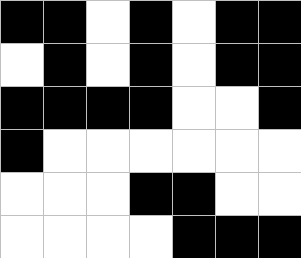[["black", "black", "white", "black", "white", "black", "black"], ["white", "black", "white", "black", "white", "black", "black"], ["black", "black", "black", "black", "white", "white", "black"], ["black", "white", "white", "white", "white", "white", "white"], ["white", "white", "white", "black", "black", "white", "white"], ["white", "white", "white", "white", "black", "black", "black"]]